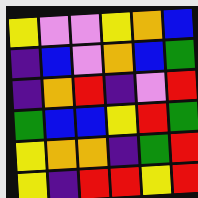[["yellow", "violet", "violet", "yellow", "orange", "blue"], ["indigo", "blue", "violet", "orange", "blue", "green"], ["indigo", "orange", "red", "indigo", "violet", "red"], ["green", "blue", "blue", "yellow", "red", "green"], ["yellow", "orange", "orange", "indigo", "green", "red"], ["yellow", "indigo", "red", "red", "yellow", "red"]]